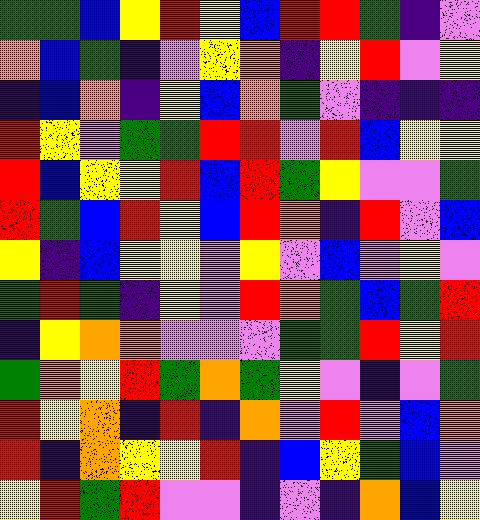[["green", "green", "blue", "yellow", "red", "yellow", "blue", "red", "red", "green", "indigo", "violet"], ["orange", "blue", "green", "indigo", "violet", "yellow", "orange", "indigo", "yellow", "red", "violet", "yellow"], ["indigo", "blue", "orange", "indigo", "yellow", "blue", "orange", "green", "violet", "indigo", "indigo", "indigo"], ["red", "yellow", "violet", "green", "green", "red", "red", "violet", "red", "blue", "yellow", "yellow"], ["red", "blue", "yellow", "yellow", "red", "blue", "red", "green", "yellow", "violet", "violet", "green"], ["red", "green", "blue", "red", "yellow", "blue", "red", "orange", "indigo", "red", "violet", "blue"], ["yellow", "indigo", "blue", "yellow", "yellow", "violet", "yellow", "violet", "blue", "violet", "yellow", "violet"], ["green", "red", "green", "indigo", "yellow", "violet", "red", "orange", "green", "blue", "green", "red"], ["indigo", "yellow", "orange", "orange", "violet", "violet", "violet", "green", "green", "red", "yellow", "red"], ["green", "orange", "yellow", "red", "green", "orange", "green", "yellow", "violet", "indigo", "violet", "green"], ["red", "yellow", "orange", "indigo", "red", "indigo", "orange", "violet", "red", "violet", "blue", "orange"], ["red", "indigo", "orange", "yellow", "yellow", "red", "indigo", "blue", "yellow", "green", "blue", "violet"], ["yellow", "red", "green", "red", "violet", "violet", "indigo", "violet", "indigo", "orange", "blue", "yellow"]]